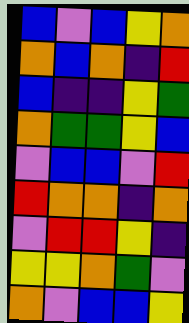[["blue", "violet", "blue", "yellow", "orange"], ["orange", "blue", "orange", "indigo", "red"], ["blue", "indigo", "indigo", "yellow", "green"], ["orange", "green", "green", "yellow", "blue"], ["violet", "blue", "blue", "violet", "red"], ["red", "orange", "orange", "indigo", "orange"], ["violet", "red", "red", "yellow", "indigo"], ["yellow", "yellow", "orange", "green", "violet"], ["orange", "violet", "blue", "blue", "yellow"]]